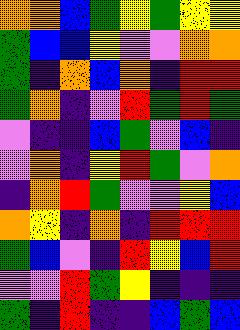[["orange", "orange", "blue", "green", "yellow", "green", "yellow", "yellow"], ["green", "blue", "blue", "yellow", "violet", "violet", "orange", "orange"], ["green", "indigo", "orange", "blue", "orange", "indigo", "red", "red"], ["green", "orange", "indigo", "violet", "red", "green", "red", "green"], ["violet", "indigo", "indigo", "blue", "green", "violet", "blue", "indigo"], ["violet", "orange", "indigo", "yellow", "red", "green", "violet", "orange"], ["indigo", "orange", "red", "green", "violet", "violet", "yellow", "blue"], ["orange", "yellow", "indigo", "orange", "indigo", "red", "red", "red"], ["green", "blue", "violet", "indigo", "red", "yellow", "blue", "red"], ["violet", "violet", "red", "green", "yellow", "indigo", "indigo", "indigo"], ["green", "indigo", "red", "indigo", "indigo", "blue", "green", "blue"]]